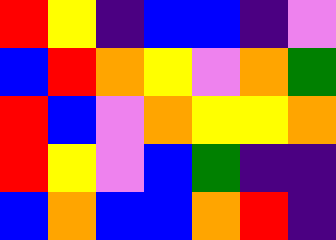[["red", "yellow", "indigo", "blue", "blue", "indigo", "violet"], ["blue", "red", "orange", "yellow", "violet", "orange", "green"], ["red", "blue", "violet", "orange", "yellow", "yellow", "orange"], ["red", "yellow", "violet", "blue", "green", "indigo", "indigo"], ["blue", "orange", "blue", "blue", "orange", "red", "indigo"]]